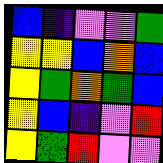[["blue", "indigo", "violet", "violet", "green"], ["yellow", "yellow", "blue", "orange", "blue"], ["yellow", "green", "orange", "green", "blue"], ["yellow", "blue", "indigo", "violet", "red"], ["yellow", "green", "red", "violet", "violet"]]